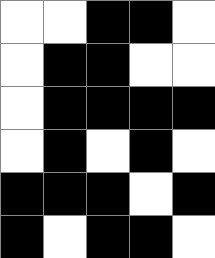[["white", "white", "black", "black", "white"], ["white", "black", "black", "white", "white"], ["white", "black", "black", "black", "black"], ["white", "black", "white", "black", "white"], ["black", "black", "black", "white", "black"], ["black", "white", "black", "black", "white"]]